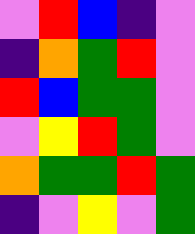[["violet", "red", "blue", "indigo", "violet"], ["indigo", "orange", "green", "red", "violet"], ["red", "blue", "green", "green", "violet"], ["violet", "yellow", "red", "green", "violet"], ["orange", "green", "green", "red", "green"], ["indigo", "violet", "yellow", "violet", "green"]]